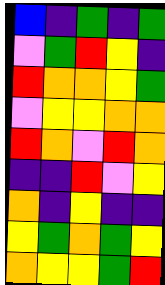[["blue", "indigo", "green", "indigo", "green"], ["violet", "green", "red", "yellow", "indigo"], ["red", "orange", "orange", "yellow", "green"], ["violet", "yellow", "yellow", "orange", "orange"], ["red", "orange", "violet", "red", "orange"], ["indigo", "indigo", "red", "violet", "yellow"], ["orange", "indigo", "yellow", "indigo", "indigo"], ["yellow", "green", "orange", "green", "yellow"], ["orange", "yellow", "yellow", "green", "red"]]